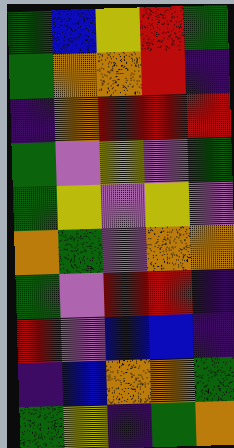[["green", "blue", "yellow", "red", "green"], ["green", "orange", "orange", "red", "indigo"], ["indigo", "orange", "red", "red", "red"], ["green", "violet", "yellow", "violet", "green"], ["green", "yellow", "violet", "yellow", "violet"], ["orange", "green", "violet", "orange", "orange"], ["green", "violet", "red", "red", "indigo"], ["red", "violet", "blue", "blue", "indigo"], ["indigo", "blue", "orange", "orange", "green"], ["green", "yellow", "indigo", "green", "orange"]]